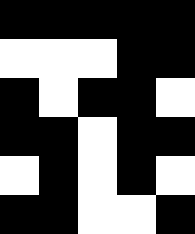[["black", "black", "black", "black", "black"], ["white", "white", "white", "black", "black"], ["black", "white", "black", "black", "white"], ["black", "black", "white", "black", "black"], ["white", "black", "white", "black", "white"], ["black", "black", "white", "white", "black"]]